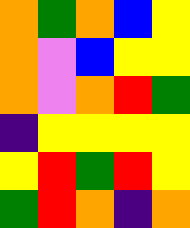[["orange", "green", "orange", "blue", "yellow"], ["orange", "violet", "blue", "yellow", "yellow"], ["orange", "violet", "orange", "red", "green"], ["indigo", "yellow", "yellow", "yellow", "yellow"], ["yellow", "red", "green", "red", "yellow"], ["green", "red", "orange", "indigo", "orange"]]